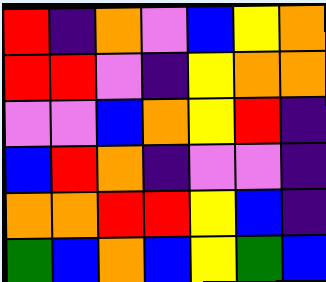[["red", "indigo", "orange", "violet", "blue", "yellow", "orange"], ["red", "red", "violet", "indigo", "yellow", "orange", "orange"], ["violet", "violet", "blue", "orange", "yellow", "red", "indigo"], ["blue", "red", "orange", "indigo", "violet", "violet", "indigo"], ["orange", "orange", "red", "red", "yellow", "blue", "indigo"], ["green", "blue", "orange", "blue", "yellow", "green", "blue"]]